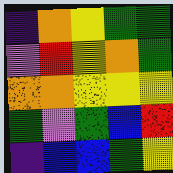[["indigo", "orange", "yellow", "green", "green"], ["violet", "red", "yellow", "orange", "green"], ["orange", "orange", "yellow", "yellow", "yellow"], ["green", "violet", "green", "blue", "red"], ["indigo", "blue", "blue", "green", "yellow"]]